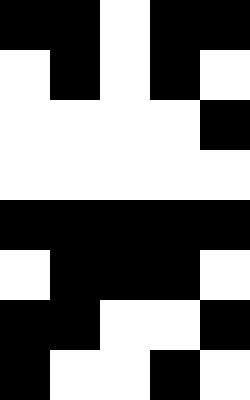[["black", "black", "white", "black", "black"], ["white", "black", "white", "black", "white"], ["white", "white", "white", "white", "black"], ["white", "white", "white", "white", "white"], ["black", "black", "black", "black", "black"], ["white", "black", "black", "black", "white"], ["black", "black", "white", "white", "black"], ["black", "white", "white", "black", "white"]]